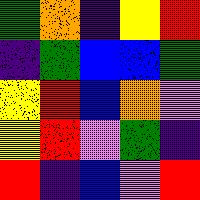[["green", "orange", "indigo", "yellow", "red"], ["indigo", "green", "blue", "blue", "green"], ["yellow", "red", "blue", "orange", "violet"], ["yellow", "red", "violet", "green", "indigo"], ["red", "indigo", "blue", "violet", "red"]]